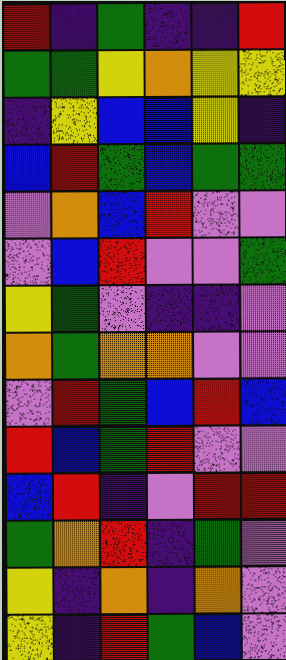[["red", "indigo", "green", "indigo", "indigo", "red"], ["green", "green", "yellow", "orange", "yellow", "yellow"], ["indigo", "yellow", "blue", "blue", "yellow", "indigo"], ["blue", "red", "green", "blue", "green", "green"], ["violet", "orange", "blue", "red", "violet", "violet"], ["violet", "blue", "red", "violet", "violet", "green"], ["yellow", "green", "violet", "indigo", "indigo", "violet"], ["orange", "green", "orange", "orange", "violet", "violet"], ["violet", "red", "green", "blue", "red", "blue"], ["red", "blue", "green", "red", "violet", "violet"], ["blue", "red", "indigo", "violet", "red", "red"], ["green", "orange", "red", "indigo", "green", "violet"], ["yellow", "indigo", "orange", "indigo", "orange", "violet"], ["yellow", "indigo", "red", "green", "blue", "violet"]]